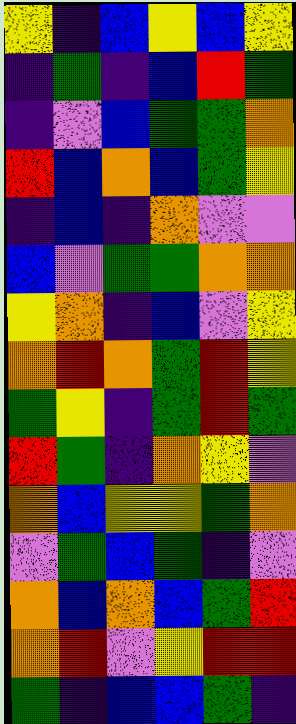[["yellow", "indigo", "blue", "yellow", "blue", "yellow"], ["indigo", "green", "indigo", "blue", "red", "green"], ["indigo", "violet", "blue", "green", "green", "orange"], ["red", "blue", "orange", "blue", "green", "yellow"], ["indigo", "blue", "indigo", "orange", "violet", "violet"], ["blue", "violet", "green", "green", "orange", "orange"], ["yellow", "orange", "indigo", "blue", "violet", "yellow"], ["orange", "red", "orange", "green", "red", "yellow"], ["green", "yellow", "indigo", "green", "red", "green"], ["red", "green", "indigo", "orange", "yellow", "violet"], ["orange", "blue", "yellow", "yellow", "green", "orange"], ["violet", "green", "blue", "green", "indigo", "violet"], ["orange", "blue", "orange", "blue", "green", "red"], ["orange", "red", "violet", "yellow", "red", "red"], ["green", "indigo", "blue", "blue", "green", "indigo"]]